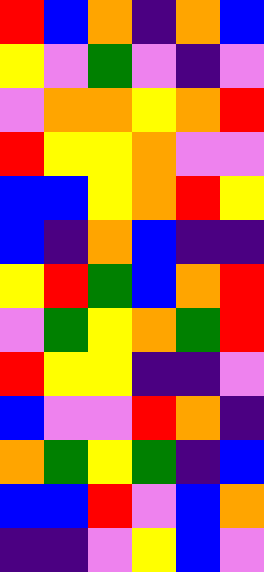[["red", "blue", "orange", "indigo", "orange", "blue"], ["yellow", "violet", "green", "violet", "indigo", "violet"], ["violet", "orange", "orange", "yellow", "orange", "red"], ["red", "yellow", "yellow", "orange", "violet", "violet"], ["blue", "blue", "yellow", "orange", "red", "yellow"], ["blue", "indigo", "orange", "blue", "indigo", "indigo"], ["yellow", "red", "green", "blue", "orange", "red"], ["violet", "green", "yellow", "orange", "green", "red"], ["red", "yellow", "yellow", "indigo", "indigo", "violet"], ["blue", "violet", "violet", "red", "orange", "indigo"], ["orange", "green", "yellow", "green", "indigo", "blue"], ["blue", "blue", "red", "violet", "blue", "orange"], ["indigo", "indigo", "violet", "yellow", "blue", "violet"]]